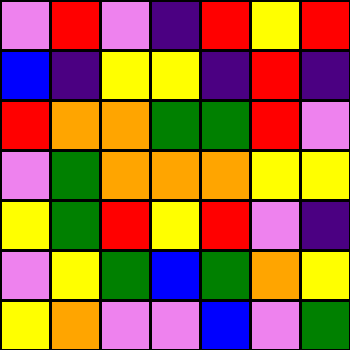[["violet", "red", "violet", "indigo", "red", "yellow", "red"], ["blue", "indigo", "yellow", "yellow", "indigo", "red", "indigo"], ["red", "orange", "orange", "green", "green", "red", "violet"], ["violet", "green", "orange", "orange", "orange", "yellow", "yellow"], ["yellow", "green", "red", "yellow", "red", "violet", "indigo"], ["violet", "yellow", "green", "blue", "green", "orange", "yellow"], ["yellow", "orange", "violet", "violet", "blue", "violet", "green"]]